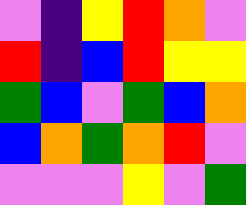[["violet", "indigo", "yellow", "red", "orange", "violet"], ["red", "indigo", "blue", "red", "yellow", "yellow"], ["green", "blue", "violet", "green", "blue", "orange"], ["blue", "orange", "green", "orange", "red", "violet"], ["violet", "violet", "violet", "yellow", "violet", "green"]]